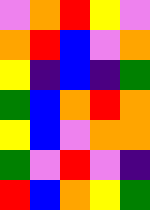[["violet", "orange", "red", "yellow", "violet"], ["orange", "red", "blue", "violet", "orange"], ["yellow", "indigo", "blue", "indigo", "green"], ["green", "blue", "orange", "red", "orange"], ["yellow", "blue", "violet", "orange", "orange"], ["green", "violet", "red", "violet", "indigo"], ["red", "blue", "orange", "yellow", "green"]]